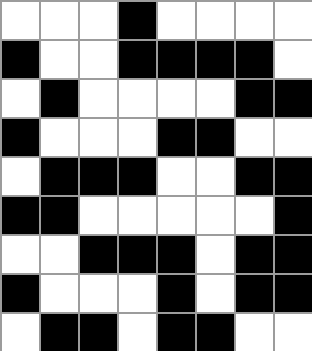[["white", "white", "white", "black", "white", "white", "white", "white"], ["black", "white", "white", "black", "black", "black", "black", "white"], ["white", "black", "white", "white", "white", "white", "black", "black"], ["black", "white", "white", "white", "black", "black", "white", "white"], ["white", "black", "black", "black", "white", "white", "black", "black"], ["black", "black", "white", "white", "white", "white", "white", "black"], ["white", "white", "black", "black", "black", "white", "black", "black"], ["black", "white", "white", "white", "black", "white", "black", "black"], ["white", "black", "black", "white", "black", "black", "white", "white"]]